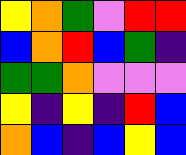[["yellow", "orange", "green", "violet", "red", "red"], ["blue", "orange", "red", "blue", "green", "indigo"], ["green", "green", "orange", "violet", "violet", "violet"], ["yellow", "indigo", "yellow", "indigo", "red", "blue"], ["orange", "blue", "indigo", "blue", "yellow", "blue"]]